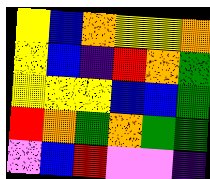[["yellow", "blue", "orange", "yellow", "yellow", "orange"], ["yellow", "blue", "indigo", "red", "orange", "green"], ["yellow", "yellow", "yellow", "blue", "blue", "green"], ["red", "orange", "green", "orange", "green", "green"], ["violet", "blue", "red", "violet", "violet", "indigo"]]